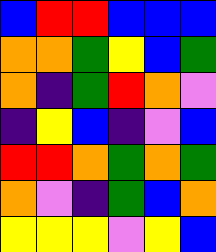[["blue", "red", "red", "blue", "blue", "blue"], ["orange", "orange", "green", "yellow", "blue", "green"], ["orange", "indigo", "green", "red", "orange", "violet"], ["indigo", "yellow", "blue", "indigo", "violet", "blue"], ["red", "red", "orange", "green", "orange", "green"], ["orange", "violet", "indigo", "green", "blue", "orange"], ["yellow", "yellow", "yellow", "violet", "yellow", "blue"]]